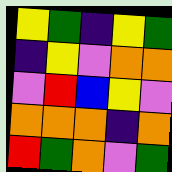[["yellow", "green", "indigo", "yellow", "green"], ["indigo", "yellow", "violet", "orange", "orange"], ["violet", "red", "blue", "yellow", "violet"], ["orange", "orange", "orange", "indigo", "orange"], ["red", "green", "orange", "violet", "green"]]